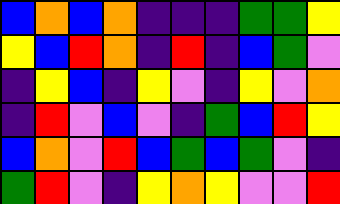[["blue", "orange", "blue", "orange", "indigo", "indigo", "indigo", "green", "green", "yellow"], ["yellow", "blue", "red", "orange", "indigo", "red", "indigo", "blue", "green", "violet"], ["indigo", "yellow", "blue", "indigo", "yellow", "violet", "indigo", "yellow", "violet", "orange"], ["indigo", "red", "violet", "blue", "violet", "indigo", "green", "blue", "red", "yellow"], ["blue", "orange", "violet", "red", "blue", "green", "blue", "green", "violet", "indigo"], ["green", "red", "violet", "indigo", "yellow", "orange", "yellow", "violet", "violet", "red"]]